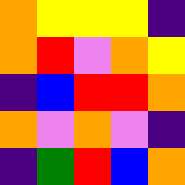[["orange", "yellow", "yellow", "yellow", "indigo"], ["orange", "red", "violet", "orange", "yellow"], ["indigo", "blue", "red", "red", "orange"], ["orange", "violet", "orange", "violet", "indigo"], ["indigo", "green", "red", "blue", "orange"]]